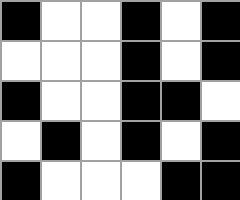[["black", "white", "white", "black", "white", "black"], ["white", "white", "white", "black", "white", "black"], ["black", "white", "white", "black", "black", "white"], ["white", "black", "white", "black", "white", "black"], ["black", "white", "white", "white", "black", "black"]]